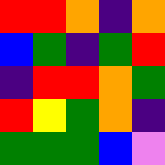[["red", "red", "orange", "indigo", "orange"], ["blue", "green", "indigo", "green", "red"], ["indigo", "red", "red", "orange", "green"], ["red", "yellow", "green", "orange", "indigo"], ["green", "green", "green", "blue", "violet"]]